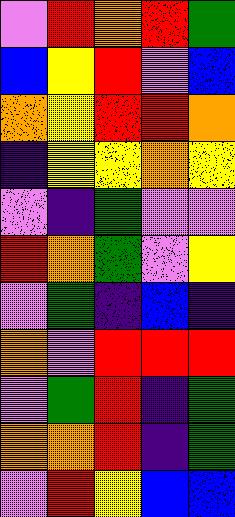[["violet", "red", "orange", "red", "green"], ["blue", "yellow", "red", "violet", "blue"], ["orange", "yellow", "red", "red", "orange"], ["indigo", "yellow", "yellow", "orange", "yellow"], ["violet", "indigo", "green", "violet", "violet"], ["red", "orange", "green", "violet", "yellow"], ["violet", "green", "indigo", "blue", "indigo"], ["orange", "violet", "red", "red", "red"], ["violet", "green", "red", "indigo", "green"], ["orange", "orange", "red", "indigo", "green"], ["violet", "red", "yellow", "blue", "blue"]]